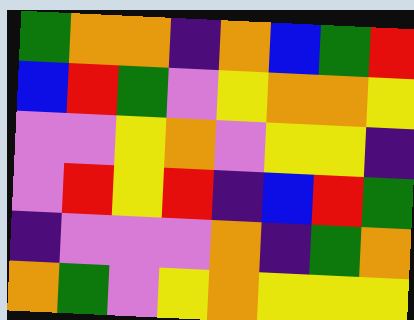[["green", "orange", "orange", "indigo", "orange", "blue", "green", "red"], ["blue", "red", "green", "violet", "yellow", "orange", "orange", "yellow"], ["violet", "violet", "yellow", "orange", "violet", "yellow", "yellow", "indigo"], ["violet", "red", "yellow", "red", "indigo", "blue", "red", "green"], ["indigo", "violet", "violet", "violet", "orange", "indigo", "green", "orange"], ["orange", "green", "violet", "yellow", "orange", "yellow", "yellow", "yellow"]]